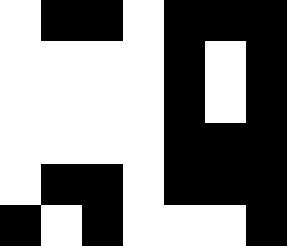[["white", "black", "black", "white", "black", "black", "black"], ["white", "white", "white", "white", "black", "white", "black"], ["white", "white", "white", "white", "black", "white", "black"], ["white", "white", "white", "white", "black", "black", "black"], ["white", "black", "black", "white", "black", "black", "black"], ["black", "white", "black", "white", "white", "white", "black"]]